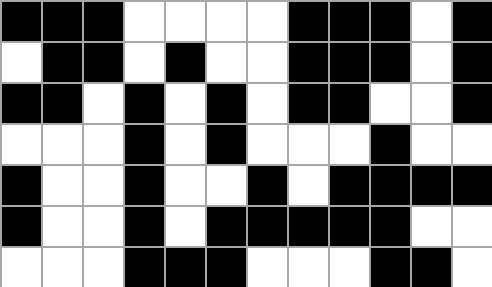[["black", "black", "black", "white", "white", "white", "white", "black", "black", "black", "white", "black"], ["white", "black", "black", "white", "black", "white", "white", "black", "black", "black", "white", "black"], ["black", "black", "white", "black", "white", "black", "white", "black", "black", "white", "white", "black"], ["white", "white", "white", "black", "white", "black", "white", "white", "white", "black", "white", "white"], ["black", "white", "white", "black", "white", "white", "black", "white", "black", "black", "black", "black"], ["black", "white", "white", "black", "white", "black", "black", "black", "black", "black", "white", "white"], ["white", "white", "white", "black", "black", "black", "white", "white", "white", "black", "black", "white"]]